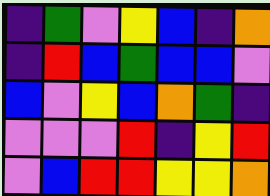[["indigo", "green", "violet", "yellow", "blue", "indigo", "orange"], ["indigo", "red", "blue", "green", "blue", "blue", "violet"], ["blue", "violet", "yellow", "blue", "orange", "green", "indigo"], ["violet", "violet", "violet", "red", "indigo", "yellow", "red"], ["violet", "blue", "red", "red", "yellow", "yellow", "orange"]]